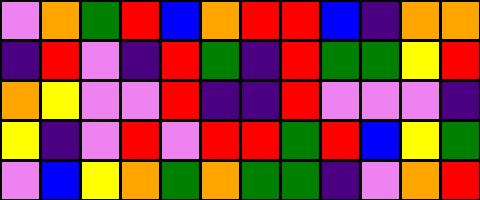[["violet", "orange", "green", "red", "blue", "orange", "red", "red", "blue", "indigo", "orange", "orange"], ["indigo", "red", "violet", "indigo", "red", "green", "indigo", "red", "green", "green", "yellow", "red"], ["orange", "yellow", "violet", "violet", "red", "indigo", "indigo", "red", "violet", "violet", "violet", "indigo"], ["yellow", "indigo", "violet", "red", "violet", "red", "red", "green", "red", "blue", "yellow", "green"], ["violet", "blue", "yellow", "orange", "green", "orange", "green", "green", "indigo", "violet", "orange", "red"]]